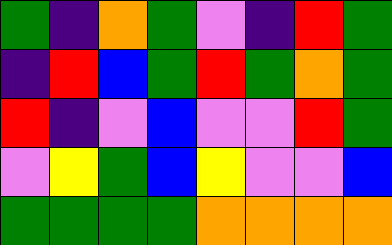[["green", "indigo", "orange", "green", "violet", "indigo", "red", "green"], ["indigo", "red", "blue", "green", "red", "green", "orange", "green"], ["red", "indigo", "violet", "blue", "violet", "violet", "red", "green"], ["violet", "yellow", "green", "blue", "yellow", "violet", "violet", "blue"], ["green", "green", "green", "green", "orange", "orange", "orange", "orange"]]